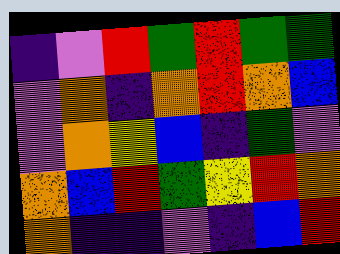[["indigo", "violet", "red", "green", "red", "green", "green"], ["violet", "orange", "indigo", "orange", "red", "orange", "blue"], ["violet", "orange", "yellow", "blue", "indigo", "green", "violet"], ["orange", "blue", "red", "green", "yellow", "red", "orange"], ["orange", "indigo", "indigo", "violet", "indigo", "blue", "red"]]